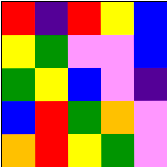[["red", "indigo", "red", "yellow", "blue"], ["yellow", "green", "violet", "violet", "blue"], ["green", "yellow", "blue", "violet", "indigo"], ["blue", "red", "green", "orange", "violet"], ["orange", "red", "yellow", "green", "violet"]]